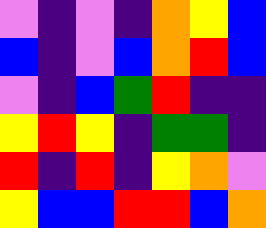[["violet", "indigo", "violet", "indigo", "orange", "yellow", "blue"], ["blue", "indigo", "violet", "blue", "orange", "red", "blue"], ["violet", "indigo", "blue", "green", "red", "indigo", "indigo"], ["yellow", "red", "yellow", "indigo", "green", "green", "indigo"], ["red", "indigo", "red", "indigo", "yellow", "orange", "violet"], ["yellow", "blue", "blue", "red", "red", "blue", "orange"]]